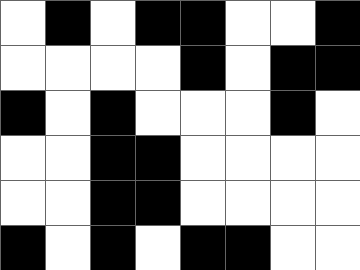[["white", "black", "white", "black", "black", "white", "white", "black"], ["white", "white", "white", "white", "black", "white", "black", "black"], ["black", "white", "black", "white", "white", "white", "black", "white"], ["white", "white", "black", "black", "white", "white", "white", "white"], ["white", "white", "black", "black", "white", "white", "white", "white"], ["black", "white", "black", "white", "black", "black", "white", "white"]]